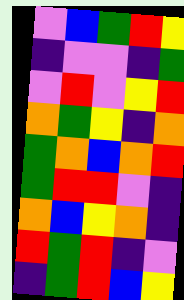[["violet", "blue", "green", "red", "yellow"], ["indigo", "violet", "violet", "indigo", "green"], ["violet", "red", "violet", "yellow", "red"], ["orange", "green", "yellow", "indigo", "orange"], ["green", "orange", "blue", "orange", "red"], ["green", "red", "red", "violet", "indigo"], ["orange", "blue", "yellow", "orange", "indigo"], ["red", "green", "red", "indigo", "violet"], ["indigo", "green", "red", "blue", "yellow"]]